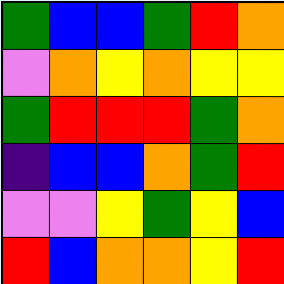[["green", "blue", "blue", "green", "red", "orange"], ["violet", "orange", "yellow", "orange", "yellow", "yellow"], ["green", "red", "red", "red", "green", "orange"], ["indigo", "blue", "blue", "orange", "green", "red"], ["violet", "violet", "yellow", "green", "yellow", "blue"], ["red", "blue", "orange", "orange", "yellow", "red"]]